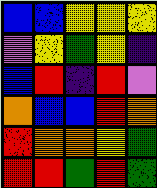[["blue", "blue", "yellow", "yellow", "yellow"], ["violet", "yellow", "green", "yellow", "indigo"], ["blue", "red", "indigo", "red", "violet"], ["orange", "blue", "blue", "red", "orange"], ["red", "orange", "orange", "yellow", "green"], ["red", "red", "green", "red", "green"]]